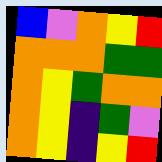[["blue", "violet", "orange", "yellow", "red"], ["orange", "orange", "orange", "green", "green"], ["orange", "yellow", "green", "orange", "orange"], ["orange", "yellow", "indigo", "green", "violet"], ["orange", "yellow", "indigo", "yellow", "red"]]